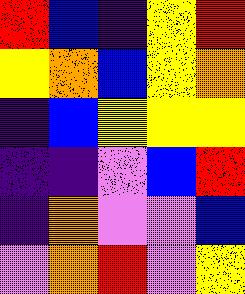[["red", "blue", "indigo", "yellow", "red"], ["yellow", "orange", "blue", "yellow", "orange"], ["indigo", "blue", "yellow", "yellow", "yellow"], ["indigo", "indigo", "violet", "blue", "red"], ["indigo", "orange", "violet", "violet", "blue"], ["violet", "orange", "red", "violet", "yellow"]]